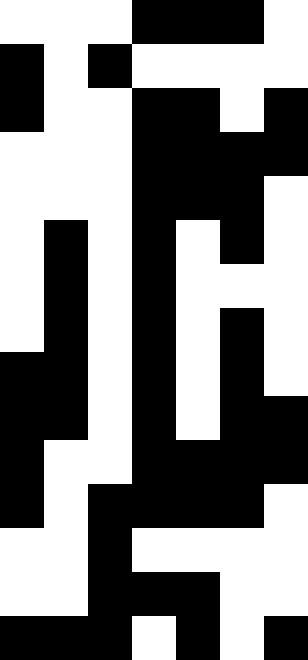[["white", "white", "white", "black", "black", "black", "white"], ["black", "white", "black", "white", "white", "white", "white"], ["black", "white", "white", "black", "black", "white", "black"], ["white", "white", "white", "black", "black", "black", "black"], ["white", "white", "white", "black", "black", "black", "white"], ["white", "black", "white", "black", "white", "black", "white"], ["white", "black", "white", "black", "white", "white", "white"], ["white", "black", "white", "black", "white", "black", "white"], ["black", "black", "white", "black", "white", "black", "white"], ["black", "black", "white", "black", "white", "black", "black"], ["black", "white", "white", "black", "black", "black", "black"], ["black", "white", "black", "black", "black", "black", "white"], ["white", "white", "black", "white", "white", "white", "white"], ["white", "white", "black", "black", "black", "white", "white"], ["black", "black", "black", "white", "black", "white", "black"]]